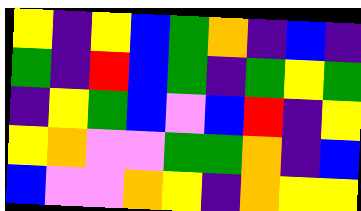[["yellow", "indigo", "yellow", "blue", "green", "orange", "indigo", "blue", "indigo"], ["green", "indigo", "red", "blue", "green", "indigo", "green", "yellow", "green"], ["indigo", "yellow", "green", "blue", "violet", "blue", "red", "indigo", "yellow"], ["yellow", "orange", "violet", "violet", "green", "green", "orange", "indigo", "blue"], ["blue", "violet", "violet", "orange", "yellow", "indigo", "orange", "yellow", "yellow"]]